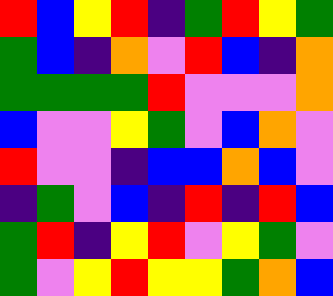[["red", "blue", "yellow", "red", "indigo", "green", "red", "yellow", "green"], ["green", "blue", "indigo", "orange", "violet", "red", "blue", "indigo", "orange"], ["green", "green", "green", "green", "red", "violet", "violet", "violet", "orange"], ["blue", "violet", "violet", "yellow", "green", "violet", "blue", "orange", "violet"], ["red", "violet", "violet", "indigo", "blue", "blue", "orange", "blue", "violet"], ["indigo", "green", "violet", "blue", "indigo", "red", "indigo", "red", "blue"], ["green", "red", "indigo", "yellow", "red", "violet", "yellow", "green", "violet"], ["green", "violet", "yellow", "red", "yellow", "yellow", "green", "orange", "blue"]]